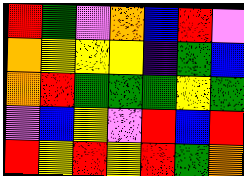[["red", "green", "violet", "orange", "blue", "red", "violet"], ["orange", "yellow", "yellow", "yellow", "indigo", "green", "blue"], ["orange", "red", "green", "green", "green", "yellow", "green"], ["violet", "blue", "yellow", "violet", "red", "blue", "red"], ["red", "yellow", "red", "yellow", "red", "green", "orange"]]